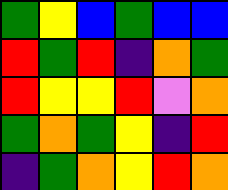[["green", "yellow", "blue", "green", "blue", "blue"], ["red", "green", "red", "indigo", "orange", "green"], ["red", "yellow", "yellow", "red", "violet", "orange"], ["green", "orange", "green", "yellow", "indigo", "red"], ["indigo", "green", "orange", "yellow", "red", "orange"]]